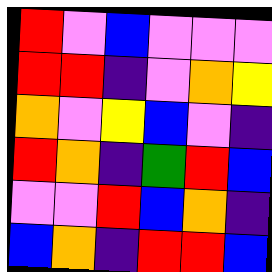[["red", "violet", "blue", "violet", "violet", "violet"], ["red", "red", "indigo", "violet", "orange", "yellow"], ["orange", "violet", "yellow", "blue", "violet", "indigo"], ["red", "orange", "indigo", "green", "red", "blue"], ["violet", "violet", "red", "blue", "orange", "indigo"], ["blue", "orange", "indigo", "red", "red", "blue"]]